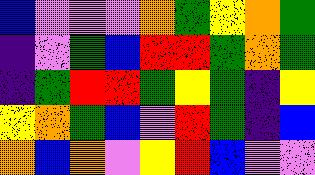[["blue", "violet", "violet", "violet", "orange", "green", "yellow", "orange", "green"], ["indigo", "violet", "green", "blue", "red", "red", "green", "orange", "green"], ["indigo", "green", "red", "red", "green", "yellow", "green", "indigo", "yellow"], ["yellow", "orange", "green", "blue", "violet", "red", "green", "indigo", "blue"], ["orange", "blue", "orange", "violet", "yellow", "red", "blue", "violet", "violet"]]